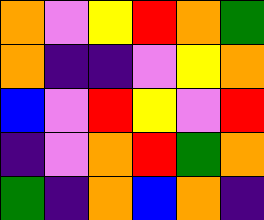[["orange", "violet", "yellow", "red", "orange", "green"], ["orange", "indigo", "indigo", "violet", "yellow", "orange"], ["blue", "violet", "red", "yellow", "violet", "red"], ["indigo", "violet", "orange", "red", "green", "orange"], ["green", "indigo", "orange", "blue", "orange", "indigo"]]